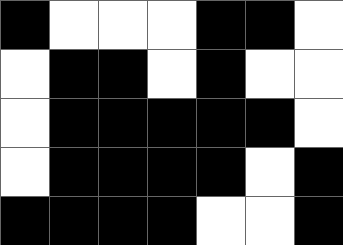[["black", "white", "white", "white", "black", "black", "white"], ["white", "black", "black", "white", "black", "white", "white"], ["white", "black", "black", "black", "black", "black", "white"], ["white", "black", "black", "black", "black", "white", "black"], ["black", "black", "black", "black", "white", "white", "black"]]